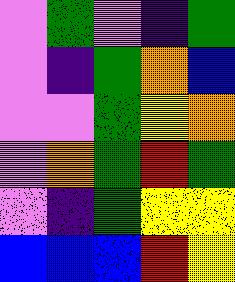[["violet", "green", "violet", "indigo", "green"], ["violet", "indigo", "green", "orange", "blue"], ["violet", "violet", "green", "yellow", "orange"], ["violet", "orange", "green", "red", "green"], ["violet", "indigo", "green", "yellow", "yellow"], ["blue", "blue", "blue", "red", "yellow"]]